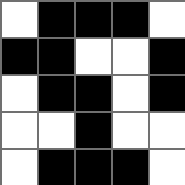[["white", "black", "black", "black", "white"], ["black", "black", "white", "white", "black"], ["white", "black", "black", "white", "black"], ["white", "white", "black", "white", "white"], ["white", "black", "black", "black", "white"]]